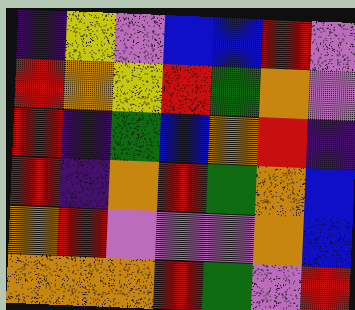[["indigo", "yellow", "violet", "blue", "blue", "red", "violet"], ["red", "orange", "yellow", "red", "green", "orange", "violet"], ["red", "indigo", "green", "blue", "orange", "red", "indigo"], ["red", "indigo", "orange", "red", "green", "orange", "blue"], ["orange", "red", "violet", "violet", "violet", "orange", "blue"], ["orange", "orange", "orange", "red", "green", "violet", "red"]]